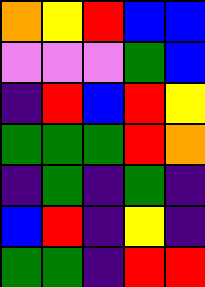[["orange", "yellow", "red", "blue", "blue"], ["violet", "violet", "violet", "green", "blue"], ["indigo", "red", "blue", "red", "yellow"], ["green", "green", "green", "red", "orange"], ["indigo", "green", "indigo", "green", "indigo"], ["blue", "red", "indigo", "yellow", "indigo"], ["green", "green", "indigo", "red", "red"]]